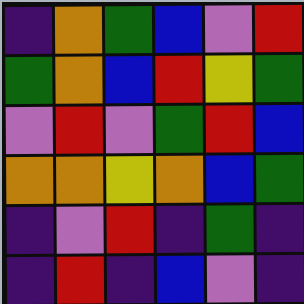[["indigo", "orange", "green", "blue", "violet", "red"], ["green", "orange", "blue", "red", "yellow", "green"], ["violet", "red", "violet", "green", "red", "blue"], ["orange", "orange", "yellow", "orange", "blue", "green"], ["indigo", "violet", "red", "indigo", "green", "indigo"], ["indigo", "red", "indigo", "blue", "violet", "indigo"]]